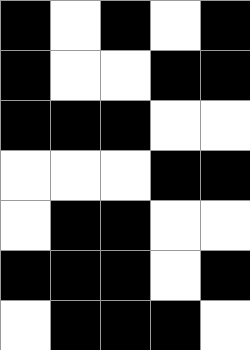[["black", "white", "black", "white", "black"], ["black", "white", "white", "black", "black"], ["black", "black", "black", "white", "white"], ["white", "white", "white", "black", "black"], ["white", "black", "black", "white", "white"], ["black", "black", "black", "white", "black"], ["white", "black", "black", "black", "white"]]